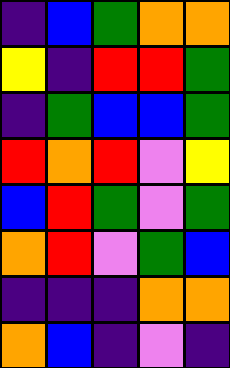[["indigo", "blue", "green", "orange", "orange"], ["yellow", "indigo", "red", "red", "green"], ["indigo", "green", "blue", "blue", "green"], ["red", "orange", "red", "violet", "yellow"], ["blue", "red", "green", "violet", "green"], ["orange", "red", "violet", "green", "blue"], ["indigo", "indigo", "indigo", "orange", "orange"], ["orange", "blue", "indigo", "violet", "indigo"]]